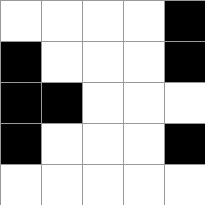[["white", "white", "white", "white", "black"], ["black", "white", "white", "white", "black"], ["black", "black", "white", "white", "white"], ["black", "white", "white", "white", "black"], ["white", "white", "white", "white", "white"]]